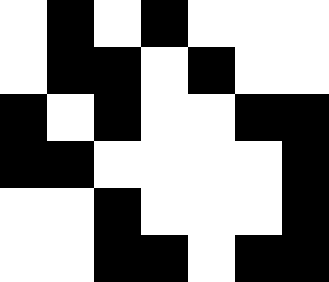[["white", "black", "white", "black", "white", "white", "white"], ["white", "black", "black", "white", "black", "white", "white"], ["black", "white", "black", "white", "white", "black", "black"], ["black", "black", "white", "white", "white", "white", "black"], ["white", "white", "black", "white", "white", "white", "black"], ["white", "white", "black", "black", "white", "black", "black"]]